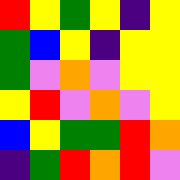[["red", "yellow", "green", "yellow", "indigo", "yellow"], ["green", "blue", "yellow", "indigo", "yellow", "yellow"], ["green", "violet", "orange", "violet", "yellow", "yellow"], ["yellow", "red", "violet", "orange", "violet", "yellow"], ["blue", "yellow", "green", "green", "red", "orange"], ["indigo", "green", "red", "orange", "red", "violet"]]